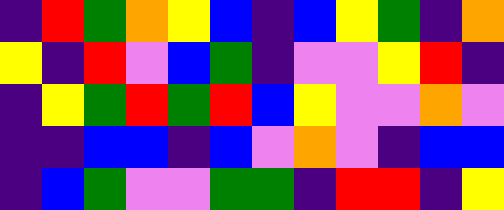[["indigo", "red", "green", "orange", "yellow", "blue", "indigo", "blue", "yellow", "green", "indigo", "orange"], ["yellow", "indigo", "red", "violet", "blue", "green", "indigo", "violet", "violet", "yellow", "red", "indigo"], ["indigo", "yellow", "green", "red", "green", "red", "blue", "yellow", "violet", "violet", "orange", "violet"], ["indigo", "indigo", "blue", "blue", "indigo", "blue", "violet", "orange", "violet", "indigo", "blue", "blue"], ["indigo", "blue", "green", "violet", "violet", "green", "green", "indigo", "red", "red", "indigo", "yellow"]]